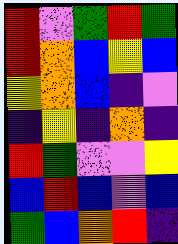[["red", "violet", "green", "red", "green"], ["red", "orange", "blue", "yellow", "blue"], ["yellow", "orange", "blue", "indigo", "violet"], ["indigo", "yellow", "indigo", "orange", "indigo"], ["red", "green", "violet", "violet", "yellow"], ["blue", "red", "blue", "violet", "blue"], ["green", "blue", "orange", "red", "indigo"]]